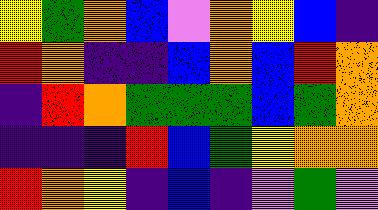[["yellow", "green", "orange", "blue", "violet", "orange", "yellow", "blue", "indigo"], ["red", "orange", "indigo", "indigo", "blue", "orange", "blue", "red", "orange"], ["indigo", "red", "orange", "green", "green", "green", "blue", "green", "orange"], ["indigo", "indigo", "indigo", "red", "blue", "green", "yellow", "orange", "orange"], ["red", "orange", "yellow", "indigo", "blue", "indigo", "violet", "green", "violet"]]